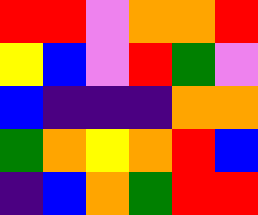[["red", "red", "violet", "orange", "orange", "red"], ["yellow", "blue", "violet", "red", "green", "violet"], ["blue", "indigo", "indigo", "indigo", "orange", "orange"], ["green", "orange", "yellow", "orange", "red", "blue"], ["indigo", "blue", "orange", "green", "red", "red"]]